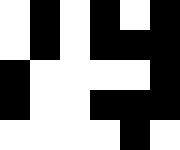[["white", "black", "white", "black", "white", "black"], ["white", "black", "white", "black", "black", "black"], ["black", "white", "white", "white", "white", "black"], ["black", "white", "white", "black", "black", "black"], ["white", "white", "white", "white", "black", "white"]]